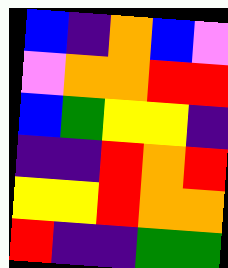[["blue", "indigo", "orange", "blue", "violet"], ["violet", "orange", "orange", "red", "red"], ["blue", "green", "yellow", "yellow", "indigo"], ["indigo", "indigo", "red", "orange", "red"], ["yellow", "yellow", "red", "orange", "orange"], ["red", "indigo", "indigo", "green", "green"]]